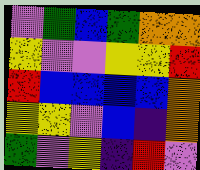[["violet", "green", "blue", "green", "orange", "orange"], ["yellow", "violet", "violet", "yellow", "yellow", "red"], ["red", "blue", "blue", "blue", "blue", "orange"], ["yellow", "yellow", "violet", "blue", "indigo", "orange"], ["green", "violet", "yellow", "indigo", "red", "violet"]]